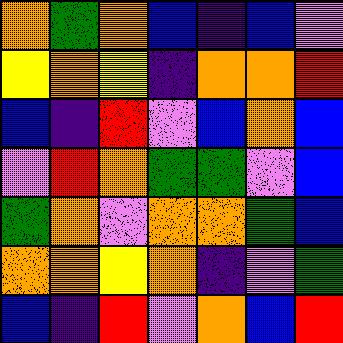[["orange", "green", "orange", "blue", "indigo", "blue", "violet"], ["yellow", "orange", "yellow", "indigo", "orange", "orange", "red"], ["blue", "indigo", "red", "violet", "blue", "orange", "blue"], ["violet", "red", "orange", "green", "green", "violet", "blue"], ["green", "orange", "violet", "orange", "orange", "green", "blue"], ["orange", "orange", "yellow", "orange", "indigo", "violet", "green"], ["blue", "indigo", "red", "violet", "orange", "blue", "red"]]